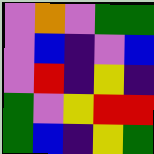[["violet", "orange", "violet", "green", "green"], ["violet", "blue", "indigo", "violet", "blue"], ["violet", "red", "indigo", "yellow", "indigo"], ["green", "violet", "yellow", "red", "red"], ["green", "blue", "indigo", "yellow", "green"]]